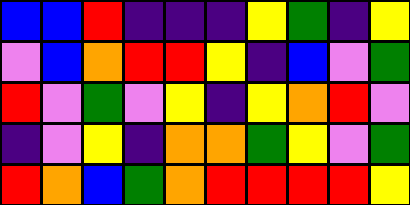[["blue", "blue", "red", "indigo", "indigo", "indigo", "yellow", "green", "indigo", "yellow"], ["violet", "blue", "orange", "red", "red", "yellow", "indigo", "blue", "violet", "green"], ["red", "violet", "green", "violet", "yellow", "indigo", "yellow", "orange", "red", "violet"], ["indigo", "violet", "yellow", "indigo", "orange", "orange", "green", "yellow", "violet", "green"], ["red", "orange", "blue", "green", "orange", "red", "red", "red", "red", "yellow"]]